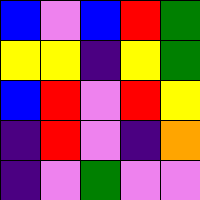[["blue", "violet", "blue", "red", "green"], ["yellow", "yellow", "indigo", "yellow", "green"], ["blue", "red", "violet", "red", "yellow"], ["indigo", "red", "violet", "indigo", "orange"], ["indigo", "violet", "green", "violet", "violet"]]